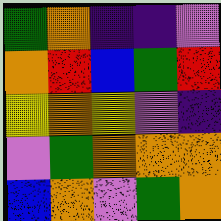[["green", "orange", "indigo", "indigo", "violet"], ["orange", "red", "blue", "green", "red"], ["yellow", "orange", "yellow", "violet", "indigo"], ["violet", "green", "orange", "orange", "orange"], ["blue", "orange", "violet", "green", "orange"]]